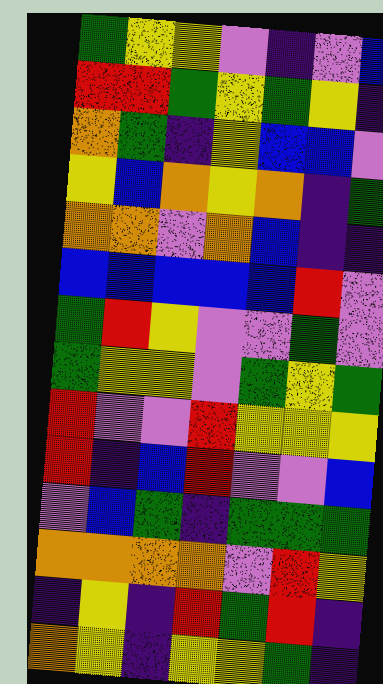[["green", "yellow", "yellow", "violet", "indigo", "violet", "blue"], ["red", "red", "green", "yellow", "green", "yellow", "indigo"], ["orange", "green", "indigo", "yellow", "blue", "blue", "violet"], ["yellow", "blue", "orange", "yellow", "orange", "indigo", "green"], ["orange", "orange", "violet", "orange", "blue", "indigo", "indigo"], ["blue", "blue", "blue", "blue", "blue", "red", "violet"], ["green", "red", "yellow", "violet", "violet", "green", "violet"], ["green", "yellow", "yellow", "violet", "green", "yellow", "green"], ["red", "violet", "violet", "red", "yellow", "yellow", "yellow"], ["red", "indigo", "blue", "red", "violet", "violet", "blue"], ["violet", "blue", "green", "indigo", "green", "green", "green"], ["orange", "orange", "orange", "orange", "violet", "red", "yellow"], ["indigo", "yellow", "indigo", "red", "green", "red", "indigo"], ["orange", "yellow", "indigo", "yellow", "yellow", "green", "indigo"]]